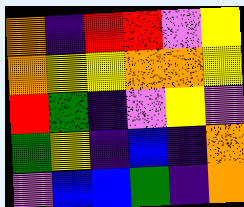[["orange", "indigo", "red", "red", "violet", "yellow"], ["orange", "yellow", "yellow", "orange", "orange", "yellow"], ["red", "green", "indigo", "violet", "yellow", "violet"], ["green", "yellow", "indigo", "blue", "indigo", "orange"], ["violet", "blue", "blue", "green", "indigo", "orange"]]